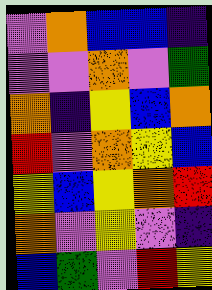[["violet", "orange", "blue", "blue", "indigo"], ["violet", "violet", "orange", "violet", "green"], ["orange", "indigo", "yellow", "blue", "orange"], ["red", "violet", "orange", "yellow", "blue"], ["yellow", "blue", "yellow", "orange", "red"], ["orange", "violet", "yellow", "violet", "indigo"], ["blue", "green", "violet", "red", "yellow"]]